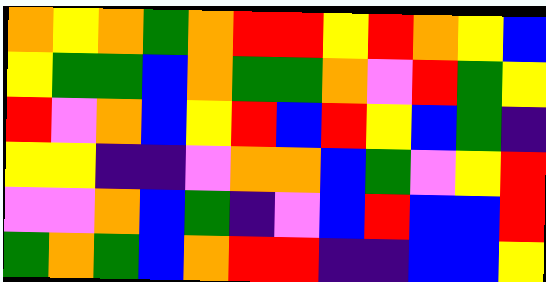[["orange", "yellow", "orange", "green", "orange", "red", "red", "yellow", "red", "orange", "yellow", "blue"], ["yellow", "green", "green", "blue", "orange", "green", "green", "orange", "violet", "red", "green", "yellow"], ["red", "violet", "orange", "blue", "yellow", "red", "blue", "red", "yellow", "blue", "green", "indigo"], ["yellow", "yellow", "indigo", "indigo", "violet", "orange", "orange", "blue", "green", "violet", "yellow", "red"], ["violet", "violet", "orange", "blue", "green", "indigo", "violet", "blue", "red", "blue", "blue", "red"], ["green", "orange", "green", "blue", "orange", "red", "red", "indigo", "indigo", "blue", "blue", "yellow"]]